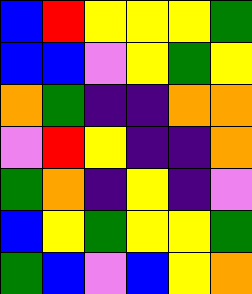[["blue", "red", "yellow", "yellow", "yellow", "green"], ["blue", "blue", "violet", "yellow", "green", "yellow"], ["orange", "green", "indigo", "indigo", "orange", "orange"], ["violet", "red", "yellow", "indigo", "indigo", "orange"], ["green", "orange", "indigo", "yellow", "indigo", "violet"], ["blue", "yellow", "green", "yellow", "yellow", "green"], ["green", "blue", "violet", "blue", "yellow", "orange"]]